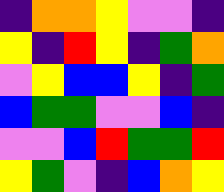[["indigo", "orange", "orange", "yellow", "violet", "violet", "indigo"], ["yellow", "indigo", "red", "yellow", "indigo", "green", "orange"], ["violet", "yellow", "blue", "blue", "yellow", "indigo", "green"], ["blue", "green", "green", "violet", "violet", "blue", "indigo"], ["violet", "violet", "blue", "red", "green", "green", "red"], ["yellow", "green", "violet", "indigo", "blue", "orange", "yellow"]]